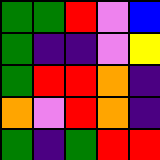[["green", "green", "red", "violet", "blue"], ["green", "indigo", "indigo", "violet", "yellow"], ["green", "red", "red", "orange", "indigo"], ["orange", "violet", "red", "orange", "indigo"], ["green", "indigo", "green", "red", "red"]]